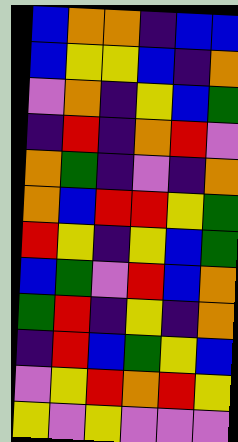[["blue", "orange", "orange", "indigo", "blue", "blue"], ["blue", "yellow", "yellow", "blue", "indigo", "orange"], ["violet", "orange", "indigo", "yellow", "blue", "green"], ["indigo", "red", "indigo", "orange", "red", "violet"], ["orange", "green", "indigo", "violet", "indigo", "orange"], ["orange", "blue", "red", "red", "yellow", "green"], ["red", "yellow", "indigo", "yellow", "blue", "green"], ["blue", "green", "violet", "red", "blue", "orange"], ["green", "red", "indigo", "yellow", "indigo", "orange"], ["indigo", "red", "blue", "green", "yellow", "blue"], ["violet", "yellow", "red", "orange", "red", "yellow"], ["yellow", "violet", "yellow", "violet", "violet", "violet"]]